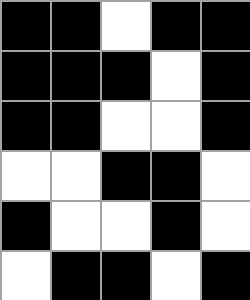[["black", "black", "white", "black", "black"], ["black", "black", "black", "white", "black"], ["black", "black", "white", "white", "black"], ["white", "white", "black", "black", "white"], ["black", "white", "white", "black", "white"], ["white", "black", "black", "white", "black"]]